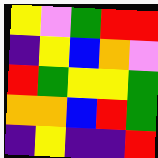[["yellow", "violet", "green", "red", "red"], ["indigo", "yellow", "blue", "orange", "violet"], ["red", "green", "yellow", "yellow", "green"], ["orange", "orange", "blue", "red", "green"], ["indigo", "yellow", "indigo", "indigo", "red"]]